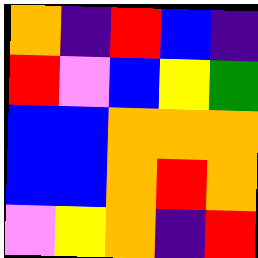[["orange", "indigo", "red", "blue", "indigo"], ["red", "violet", "blue", "yellow", "green"], ["blue", "blue", "orange", "orange", "orange"], ["blue", "blue", "orange", "red", "orange"], ["violet", "yellow", "orange", "indigo", "red"]]